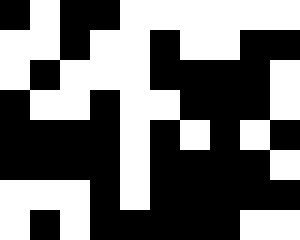[["black", "white", "black", "black", "white", "white", "white", "white", "white", "white"], ["white", "white", "black", "white", "white", "black", "white", "white", "black", "black"], ["white", "black", "white", "white", "white", "black", "black", "black", "black", "white"], ["black", "white", "white", "black", "white", "white", "black", "black", "black", "white"], ["black", "black", "black", "black", "white", "black", "white", "black", "white", "black"], ["black", "black", "black", "black", "white", "black", "black", "black", "black", "white"], ["white", "white", "white", "black", "white", "black", "black", "black", "black", "black"], ["white", "black", "white", "black", "black", "black", "black", "black", "white", "white"]]